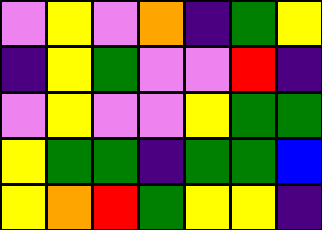[["violet", "yellow", "violet", "orange", "indigo", "green", "yellow"], ["indigo", "yellow", "green", "violet", "violet", "red", "indigo"], ["violet", "yellow", "violet", "violet", "yellow", "green", "green"], ["yellow", "green", "green", "indigo", "green", "green", "blue"], ["yellow", "orange", "red", "green", "yellow", "yellow", "indigo"]]